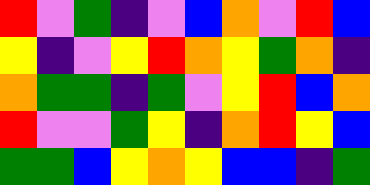[["red", "violet", "green", "indigo", "violet", "blue", "orange", "violet", "red", "blue"], ["yellow", "indigo", "violet", "yellow", "red", "orange", "yellow", "green", "orange", "indigo"], ["orange", "green", "green", "indigo", "green", "violet", "yellow", "red", "blue", "orange"], ["red", "violet", "violet", "green", "yellow", "indigo", "orange", "red", "yellow", "blue"], ["green", "green", "blue", "yellow", "orange", "yellow", "blue", "blue", "indigo", "green"]]